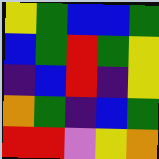[["yellow", "green", "blue", "blue", "green"], ["blue", "green", "red", "green", "yellow"], ["indigo", "blue", "red", "indigo", "yellow"], ["orange", "green", "indigo", "blue", "green"], ["red", "red", "violet", "yellow", "orange"]]